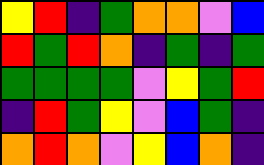[["yellow", "red", "indigo", "green", "orange", "orange", "violet", "blue"], ["red", "green", "red", "orange", "indigo", "green", "indigo", "green"], ["green", "green", "green", "green", "violet", "yellow", "green", "red"], ["indigo", "red", "green", "yellow", "violet", "blue", "green", "indigo"], ["orange", "red", "orange", "violet", "yellow", "blue", "orange", "indigo"]]